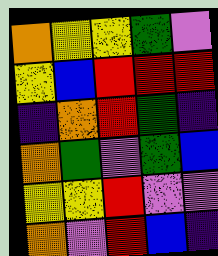[["orange", "yellow", "yellow", "green", "violet"], ["yellow", "blue", "red", "red", "red"], ["indigo", "orange", "red", "green", "indigo"], ["orange", "green", "violet", "green", "blue"], ["yellow", "yellow", "red", "violet", "violet"], ["orange", "violet", "red", "blue", "indigo"]]